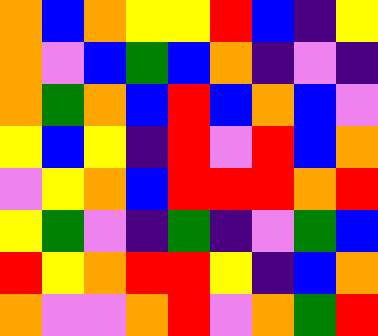[["orange", "blue", "orange", "yellow", "yellow", "red", "blue", "indigo", "yellow"], ["orange", "violet", "blue", "green", "blue", "orange", "indigo", "violet", "indigo"], ["orange", "green", "orange", "blue", "red", "blue", "orange", "blue", "violet"], ["yellow", "blue", "yellow", "indigo", "red", "violet", "red", "blue", "orange"], ["violet", "yellow", "orange", "blue", "red", "red", "red", "orange", "red"], ["yellow", "green", "violet", "indigo", "green", "indigo", "violet", "green", "blue"], ["red", "yellow", "orange", "red", "red", "yellow", "indigo", "blue", "orange"], ["orange", "violet", "violet", "orange", "red", "violet", "orange", "green", "red"]]